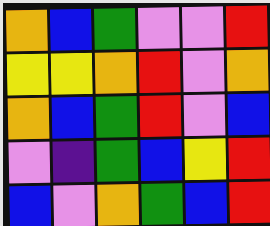[["orange", "blue", "green", "violet", "violet", "red"], ["yellow", "yellow", "orange", "red", "violet", "orange"], ["orange", "blue", "green", "red", "violet", "blue"], ["violet", "indigo", "green", "blue", "yellow", "red"], ["blue", "violet", "orange", "green", "blue", "red"]]